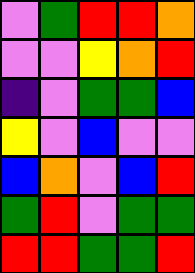[["violet", "green", "red", "red", "orange"], ["violet", "violet", "yellow", "orange", "red"], ["indigo", "violet", "green", "green", "blue"], ["yellow", "violet", "blue", "violet", "violet"], ["blue", "orange", "violet", "blue", "red"], ["green", "red", "violet", "green", "green"], ["red", "red", "green", "green", "red"]]